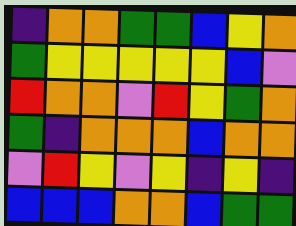[["indigo", "orange", "orange", "green", "green", "blue", "yellow", "orange"], ["green", "yellow", "yellow", "yellow", "yellow", "yellow", "blue", "violet"], ["red", "orange", "orange", "violet", "red", "yellow", "green", "orange"], ["green", "indigo", "orange", "orange", "orange", "blue", "orange", "orange"], ["violet", "red", "yellow", "violet", "yellow", "indigo", "yellow", "indigo"], ["blue", "blue", "blue", "orange", "orange", "blue", "green", "green"]]